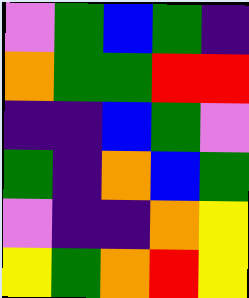[["violet", "green", "blue", "green", "indigo"], ["orange", "green", "green", "red", "red"], ["indigo", "indigo", "blue", "green", "violet"], ["green", "indigo", "orange", "blue", "green"], ["violet", "indigo", "indigo", "orange", "yellow"], ["yellow", "green", "orange", "red", "yellow"]]